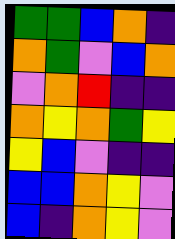[["green", "green", "blue", "orange", "indigo"], ["orange", "green", "violet", "blue", "orange"], ["violet", "orange", "red", "indigo", "indigo"], ["orange", "yellow", "orange", "green", "yellow"], ["yellow", "blue", "violet", "indigo", "indigo"], ["blue", "blue", "orange", "yellow", "violet"], ["blue", "indigo", "orange", "yellow", "violet"]]